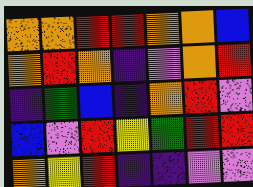[["orange", "orange", "red", "red", "orange", "orange", "blue"], ["orange", "red", "orange", "indigo", "violet", "orange", "red"], ["indigo", "green", "blue", "indigo", "orange", "red", "violet"], ["blue", "violet", "red", "yellow", "green", "red", "red"], ["orange", "yellow", "red", "indigo", "indigo", "violet", "violet"]]